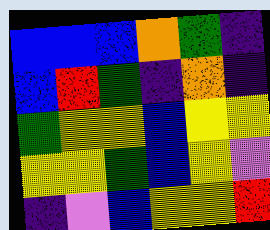[["blue", "blue", "blue", "orange", "green", "indigo"], ["blue", "red", "green", "indigo", "orange", "indigo"], ["green", "yellow", "yellow", "blue", "yellow", "yellow"], ["yellow", "yellow", "green", "blue", "yellow", "violet"], ["indigo", "violet", "blue", "yellow", "yellow", "red"]]